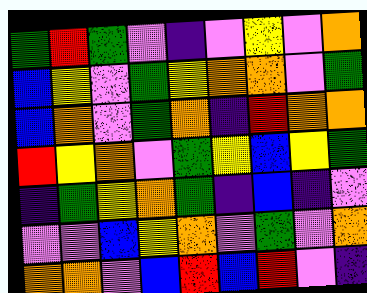[["green", "red", "green", "violet", "indigo", "violet", "yellow", "violet", "orange"], ["blue", "yellow", "violet", "green", "yellow", "orange", "orange", "violet", "green"], ["blue", "orange", "violet", "green", "orange", "indigo", "red", "orange", "orange"], ["red", "yellow", "orange", "violet", "green", "yellow", "blue", "yellow", "green"], ["indigo", "green", "yellow", "orange", "green", "indigo", "blue", "indigo", "violet"], ["violet", "violet", "blue", "yellow", "orange", "violet", "green", "violet", "orange"], ["orange", "orange", "violet", "blue", "red", "blue", "red", "violet", "indigo"]]